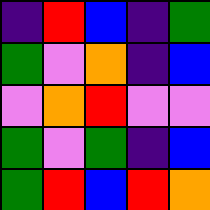[["indigo", "red", "blue", "indigo", "green"], ["green", "violet", "orange", "indigo", "blue"], ["violet", "orange", "red", "violet", "violet"], ["green", "violet", "green", "indigo", "blue"], ["green", "red", "blue", "red", "orange"]]